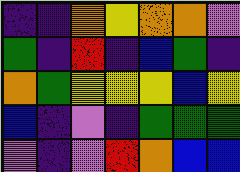[["indigo", "indigo", "orange", "yellow", "orange", "orange", "violet"], ["green", "indigo", "red", "indigo", "blue", "green", "indigo"], ["orange", "green", "yellow", "yellow", "yellow", "blue", "yellow"], ["blue", "indigo", "violet", "indigo", "green", "green", "green"], ["violet", "indigo", "violet", "red", "orange", "blue", "blue"]]